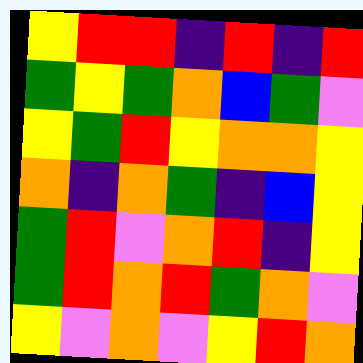[["yellow", "red", "red", "indigo", "red", "indigo", "red"], ["green", "yellow", "green", "orange", "blue", "green", "violet"], ["yellow", "green", "red", "yellow", "orange", "orange", "yellow"], ["orange", "indigo", "orange", "green", "indigo", "blue", "yellow"], ["green", "red", "violet", "orange", "red", "indigo", "yellow"], ["green", "red", "orange", "red", "green", "orange", "violet"], ["yellow", "violet", "orange", "violet", "yellow", "red", "orange"]]